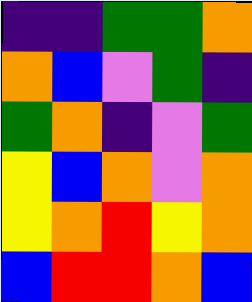[["indigo", "indigo", "green", "green", "orange"], ["orange", "blue", "violet", "green", "indigo"], ["green", "orange", "indigo", "violet", "green"], ["yellow", "blue", "orange", "violet", "orange"], ["yellow", "orange", "red", "yellow", "orange"], ["blue", "red", "red", "orange", "blue"]]